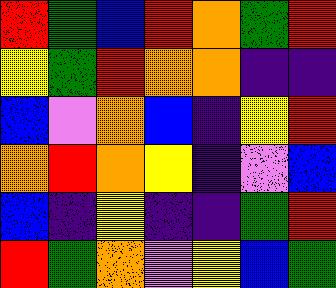[["red", "green", "blue", "red", "orange", "green", "red"], ["yellow", "green", "red", "orange", "orange", "indigo", "indigo"], ["blue", "violet", "orange", "blue", "indigo", "yellow", "red"], ["orange", "red", "orange", "yellow", "indigo", "violet", "blue"], ["blue", "indigo", "yellow", "indigo", "indigo", "green", "red"], ["red", "green", "orange", "violet", "yellow", "blue", "green"]]